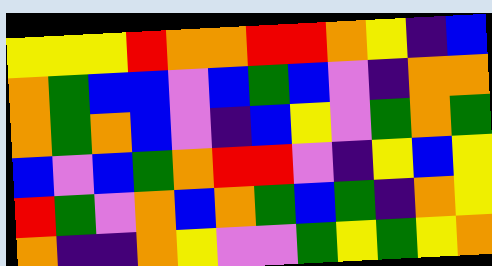[["yellow", "yellow", "yellow", "red", "orange", "orange", "red", "red", "orange", "yellow", "indigo", "blue"], ["orange", "green", "blue", "blue", "violet", "blue", "green", "blue", "violet", "indigo", "orange", "orange"], ["orange", "green", "orange", "blue", "violet", "indigo", "blue", "yellow", "violet", "green", "orange", "green"], ["blue", "violet", "blue", "green", "orange", "red", "red", "violet", "indigo", "yellow", "blue", "yellow"], ["red", "green", "violet", "orange", "blue", "orange", "green", "blue", "green", "indigo", "orange", "yellow"], ["orange", "indigo", "indigo", "orange", "yellow", "violet", "violet", "green", "yellow", "green", "yellow", "orange"]]